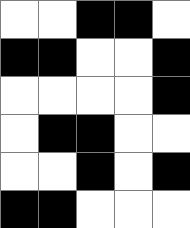[["white", "white", "black", "black", "white"], ["black", "black", "white", "white", "black"], ["white", "white", "white", "white", "black"], ["white", "black", "black", "white", "white"], ["white", "white", "black", "white", "black"], ["black", "black", "white", "white", "white"]]